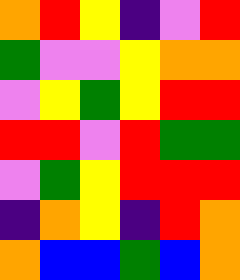[["orange", "red", "yellow", "indigo", "violet", "red"], ["green", "violet", "violet", "yellow", "orange", "orange"], ["violet", "yellow", "green", "yellow", "red", "red"], ["red", "red", "violet", "red", "green", "green"], ["violet", "green", "yellow", "red", "red", "red"], ["indigo", "orange", "yellow", "indigo", "red", "orange"], ["orange", "blue", "blue", "green", "blue", "orange"]]